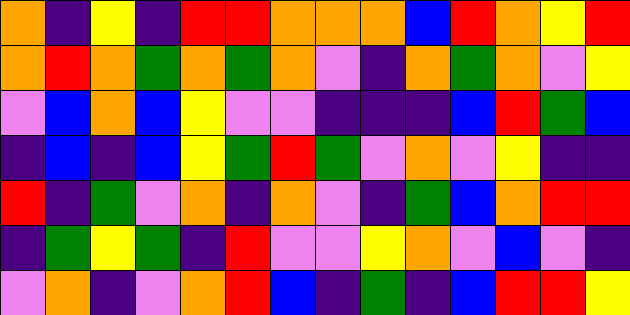[["orange", "indigo", "yellow", "indigo", "red", "red", "orange", "orange", "orange", "blue", "red", "orange", "yellow", "red"], ["orange", "red", "orange", "green", "orange", "green", "orange", "violet", "indigo", "orange", "green", "orange", "violet", "yellow"], ["violet", "blue", "orange", "blue", "yellow", "violet", "violet", "indigo", "indigo", "indigo", "blue", "red", "green", "blue"], ["indigo", "blue", "indigo", "blue", "yellow", "green", "red", "green", "violet", "orange", "violet", "yellow", "indigo", "indigo"], ["red", "indigo", "green", "violet", "orange", "indigo", "orange", "violet", "indigo", "green", "blue", "orange", "red", "red"], ["indigo", "green", "yellow", "green", "indigo", "red", "violet", "violet", "yellow", "orange", "violet", "blue", "violet", "indigo"], ["violet", "orange", "indigo", "violet", "orange", "red", "blue", "indigo", "green", "indigo", "blue", "red", "red", "yellow"]]